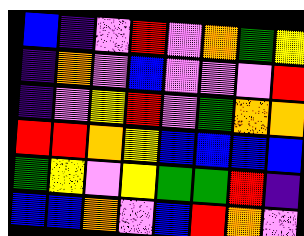[["blue", "indigo", "violet", "red", "violet", "orange", "green", "yellow"], ["indigo", "orange", "violet", "blue", "violet", "violet", "violet", "red"], ["indigo", "violet", "yellow", "red", "violet", "green", "orange", "orange"], ["red", "red", "orange", "yellow", "blue", "blue", "blue", "blue"], ["green", "yellow", "violet", "yellow", "green", "green", "red", "indigo"], ["blue", "blue", "orange", "violet", "blue", "red", "orange", "violet"]]